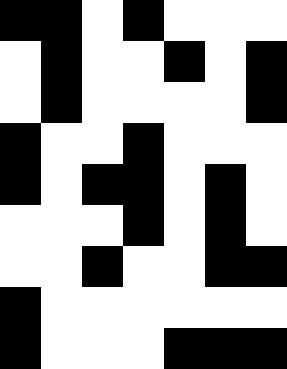[["black", "black", "white", "black", "white", "white", "white"], ["white", "black", "white", "white", "black", "white", "black"], ["white", "black", "white", "white", "white", "white", "black"], ["black", "white", "white", "black", "white", "white", "white"], ["black", "white", "black", "black", "white", "black", "white"], ["white", "white", "white", "black", "white", "black", "white"], ["white", "white", "black", "white", "white", "black", "black"], ["black", "white", "white", "white", "white", "white", "white"], ["black", "white", "white", "white", "black", "black", "black"]]